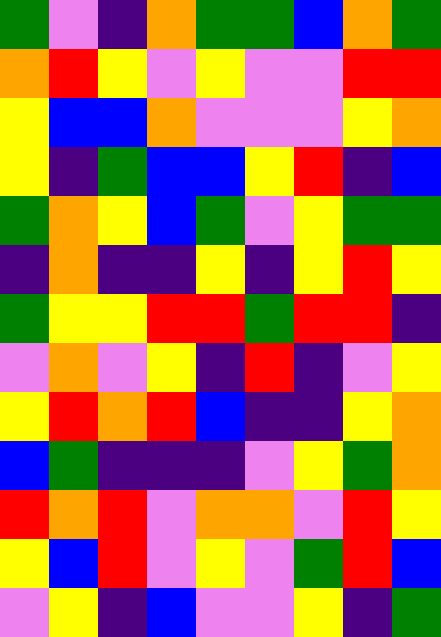[["green", "violet", "indigo", "orange", "green", "green", "blue", "orange", "green"], ["orange", "red", "yellow", "violet", "yellow", "violet", "violet", "red", "red"], ["yellow", "blue", "blue", "orange", "violet", "violet", "violet", "yellow", "orange"], ["yellow", "indigo", "green", "blue", "blue", "yellow", "red", "indigo", "blue"], ["green", "orange", "yellow", "blue", "green", "violet", "yellow", "green", "green"], ["indigo", "orange", "indigo", "indigo", "yellow", "indigo", "yellow", "red", "yellow"], ["green", "yellow", "yellow", "red", "red", "green", "red", "red", "indigo"], ["violet", "orange", "violet", "yellow", "indigo", "red", "indigo", "violet", "yellow"], ["yellow", "red", "orange", "red", "blue", "indigo", "indigo", "yellow", "orange"], ["blue", "green", "indigo", "indigo", "indigo", "violet", "yellow", "green", "orange"], ["red", "orange", "red", "violet", "orange", "orange", "violet", "red", "yellow"], ["yellow", "blue", "red", "violet", "yellow", "violet", "green", "red", "blue"], ["violet", "yellow", "indigo", "blue", "violet", "violet", "yellow", "indigo", "green"]]